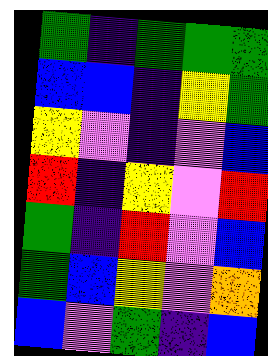[["green", "indigo", "green", "green", "green"], ["blue", "blue", "indigo", "yellow", "green"], ["yellow", "violet", "indigo", "violet", "blue"], ["red", "indigo", "yellow", "violet", "red"], ["green", "indigo", "red", "violet", "blue"], ["green", "blue", "yellow", "violet", "orange"], ["blue", "violet", "green", "indigo", "blue"]]